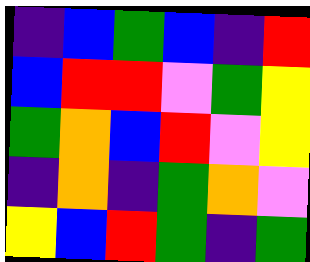[["indigo", "blue", "green", "blue", "indigo", "red"], ["blue", "red", "red", "violet", "green", "yellow"], ["green", "orange", "blue", "red", "violet", "yellow"], ["indigo", "orange", "indigo", "green", "orange", "violet"], ["yellow", "blue", "red", "green", "indigo", "green"]]